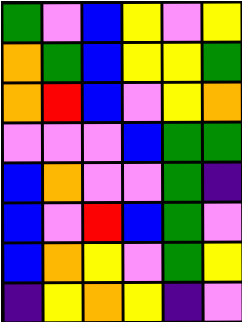[["green", "violet", "blue", "yellow", "violet", "yellow"], ["orange", "green", "blue", "yellow", "yellow", "green"], ["orange", "red", "blue", "violet", "yellow", "orange"], ["violet", "violet", "violet", "blue", "green", "green"], ["blue", "orange", "violet", "violet", "green", "indigo"], ["blue", "violet", "red", "blue", "green", "violet"], ["blue", "orange", "yellow", "violet", "green", "yellow"], ["indigo", "yellow", "orange", "yellow", "indigo", "violet"]]